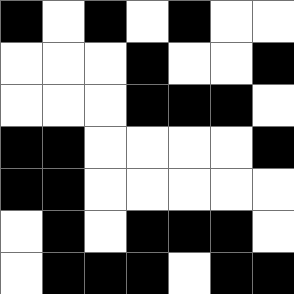[["black", "white", "black", "white", "black", "white", "white"], ["white", "white", "white", "black", "white", "white", "black"], ["white", "white", "white", "black", "black", "black", "white"], ["black", "black", "white", "white", "white", "white", "black"], ["black", "black", "white", "white", "white", "white", "white"], ["white", "black", "white", "black", "black", "black", "white"], ["white", "black", "black", "black", "white", "black", "black"]]